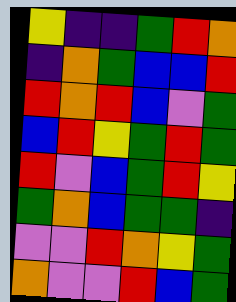[["yellow", "indigo", "indigo", "green", "red", "orange"], ["indigo", "orange", "green", "blue", "blue", "red"], ["red", "orange", "red", "blue", "violet", "green"], ["blue", "red", "yellow", "green", "red", "green"], ["red", "violet", "blue", "green", "red", "yellow"], ["green", "orange", "blue", "green", "green", "indigo"], ["violet", "violet", "red", "orange", "yellow", "green"], ["orange", "violet", "violet", "red", "blue", "green"]]